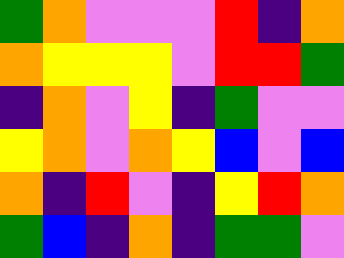[["green", "orange", "violet", "violet", "violet", "red", "indigo", "orange"], ["orange", "yellow", "yellow", "yellow", "violet", "red", "red", "green"], ["indigo", "orange", "violet", "yellow", "indigo", "green", "violet", "violet"], ["yellow", "orange", "violet", "orange", "yellow", "blue", "violet", "blue"], ["orange", "indigo", "red", "violet", "indigo", "yellow", "red", "orange"], ["green", "blue", "indigo", "orange", "indigo", "green", "green", "violet"]]